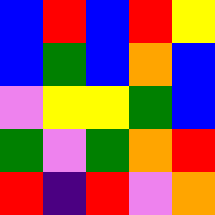[["blue", "red", "blue", "red", "yellow"], ["blue", "green", "blue", "orange", "blue"], ["violet", "yellow", "yellow", "green", "blue"], ["green", "violet", "green", "orange", "red"], ["red", "indigo", "red", "violet", "orange"]]